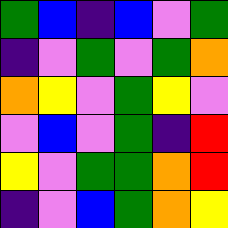[["green", "blue", "indigo", "blue", "violet", "green"], ["indigo", "violet", "green", "violet", "green", "orange"], ["orange", "yellow", "violet", "green", "yellow", "violet"], ["violet", "blue", "violet", "green", "indigo", "red"], ["yellow", "violet", "green", "green", "orange", "red"], ["indigo", "violet", "blue", "green", "orange", "yellow"]]